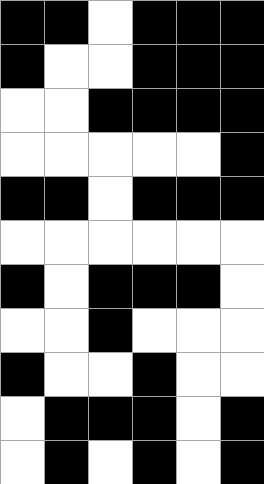[["black", "black", "white", "black", "black", "black"], ["black", "white", "white", "black", "black", "black"], ["white", "white", "black", "black", "black", "black"], ["white", "white", "white", "white", "white", "black"], ["black", "black", "white", "black", "black", "black"], ["white", "white", "white", "white", "white", "white"], ["black", "white", "black", "black", "black", "white"], ["white", "white", "black", "white", "white", "white"], ["black", "white", "white", "black", "white", "white"], ["white", "black", "black", "black", "white", "black"], ["white", "black", "white", "black", "white", "black"]]